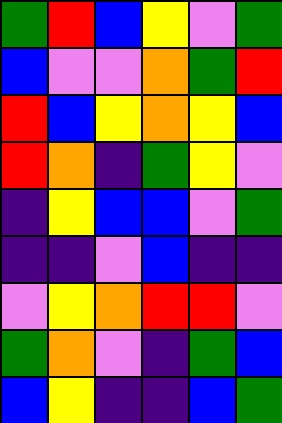[["green", "red", "blue", "yellow", "violet", "green"], ["blue", "violet", "violet", "orange", "green", "red"], ["red", "blue", "yellow", "orange", "yellow", "blue"], ["red", "orange", "indigo", "green", "yellow", "violet"], ["indigo", "yellow", "blue", "blue", "violet", "green"], ["indigo", "indigo", "violet", "blue", "indigo", "indigo"], ["violet", "yellow", "orange", "red", "red", "violet"], ["green", "orange", "violet", "indigo", "green", "blue"], ["blue", "yellow", "indigo", "indigo", "blue", "green"]]